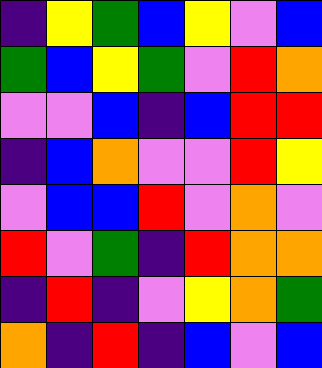[["indigo", "yellow", "green", "blue", "yellow", "violet", "blue"], ["green", "blue", "yellow", "green", "violet", "red", "orange"], ["violet", "violet", "blue", "indigo", "blue", "red", "red"], ["indigo", "blue", "orange", "violet", "violet", "red", "yellow"], ["violet", "blue", "blue", "red", "violet", "orange", "violet"], ["red", "violet", "green", "indigo", "red", "orange", "orange"], ["indigo", "red", "indigo", "violet", "yellow", "orange", "green"], ["orange", "indigo", "red", "indigo", "blue", "violet", "blue"]]